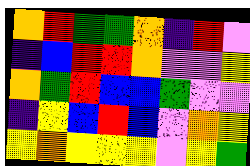[["orange", "red", "green", "green", "orange", "indigo", "red", "violet"], ["indigo", "blue", "red", "red", "orange", "violet", "violet", "yellow"], ["orange", "green", "red", "blue", "blue", "green", "violet", "violet"], ["indigo", "yellow", "blue", "red", "blue", "violet", "orange", "yellow"], ["yellow", "orange", "yellow", "yellow", "yellow", "violet", "yellow", "green"]]